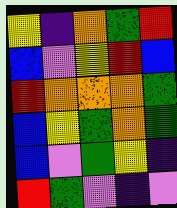[["yellow", "indigo", "orange", "green", "red"], ["blue", "violet", "yellow", "red", "blue"], ["red", "orange", "orange", "orange", "green"], ["blue", "yellow", "green", "orange", "green"], ["blue", "violet", "green", "yellow", "indigo"], ["red", "green", "violet", "indigo", "violet"]]